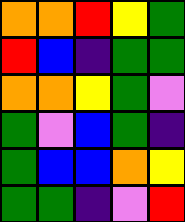[["orange", "orange", "red", "yellow", "green"], ["red", "blue", "indigo", "green", "green"], ["orange", "orange", "yellow", "green", "violet"], ["green", "violet", "blue", "green", "indigo"], ["green", "blue", "blue", "orange", "yellow"], ["green", "green", "indigo", "violet", "red"]]